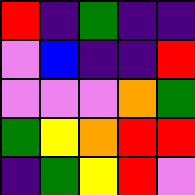[["red", "indigo", "green", "indigo", "indigo"], ["violet", "blue", "indigo", "indigo", "red"], ["violet", "violet", "violet", "orange", "green"], ["green", "yellow", "orange", "red", "red"], ["indigo", "green", "yellow", "red", "violet"]]